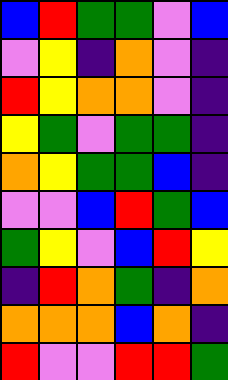[["blue", "red", "green", "green", "violet", "blue"], ["violet", "yellow", "indigo", "orange", "violet", "indigo"], ["red", "yellow", "orange", "orange", "violet", "indigo"], ["yellow", "green", "violet", "green", "green", "indigo"], ["orange", "yellow", "green", "green", "blue", "indigo"], ["violet", "violet", "blue", "red", "green", "blue"], ["green", "yellow", "violet", "blue", "red", "yellow"], ["indigo", "red", "orange", "green", "indigo", "orange"], ["orange", "orange", "orange", "blue", "orange", "indigo"], ["red", "violet", "violet", "red", "red", "green"]]